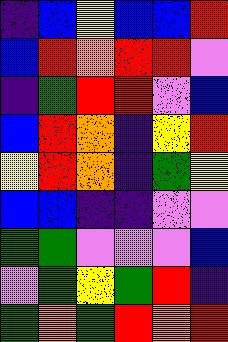[["indigo", "blue", "yellow", "blue", "blue", "red"], ["blue", "red", "orange", "red", "red", "violet"], ["indigo", "green", "red", "red", "violet", "blue"], ["blue", "red", "orange", "indigo", "yellow", "red"], ["yellow", "red", "orange", "indigo", "green", "yellow"], ["blue", "blue", "indigo", "indigo", "violet", "violet"], ["green", "green", "violet", "violet", "violet", "blue"], ["violet", "green", "yellow", "green", "red", "indigo"], ["green", "orange", "green", "red", "orange", "red"]]